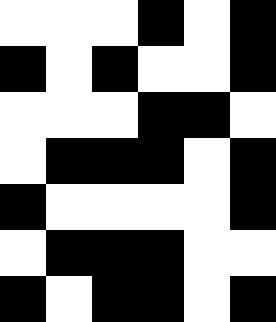[["white", "white", "white", "black", "white", "black"], ["black", "white", "black", "white", "white", "black"], ["white", "white", "white", "black", "black", "white"], ["white", "black", "black", "black", "white", "black"], ["black", "white", "white", "white", "white", "black"], ["white", "black", "black", "black", "white", "white"], ["black", "white", "black", "black", "white", "black"]]